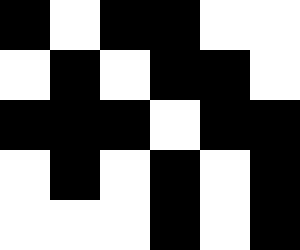[["black", "white", "black", "black", "white", "white"], ["white", "black", "white", "black", "black", "white"], ["black", "black", "black", "white", "black", "black"], ["white", "black", "white", "black", "white", "black"], ["white", "white", "white", "black", "white", "black"]]